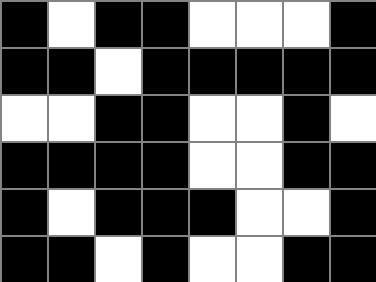[["black", "white", "black", "black", "white", "white", "white", "black"], ["black", "black", "white", "black", "black", "black", "black", "black"], ["white", "white", "black", "black", "white", "white", "black", "white"], ["black", "black", "black", "black", "white", "white", "black", "black"], ["black", "white", "black", "black", "black", "white", "white", "black"], ["black", "black", "white", "black", "white", "white", "black", "black"]]